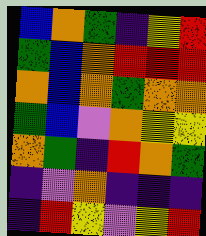[["blue", "orange", "green", "indigo", "yellow", "red"], ["green", "blue", "orange", "red", "red", "red"], ["orange", "blue", "orange", "green", "orange", "orange"], ["green", "blue", "violet", "orange", "yellow", "yellow"], ["orange", "green", "indigo", "red", "orange", "green"], ["indigo", "violet", "orange", "indigo", "indigo", "indigo"], ["indigo", "red", "yellow", "violet", "yellow", "red"]]